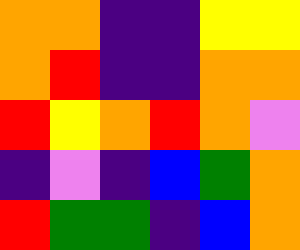[["orange", "orange", "indigo", "indigo", "yellow", "yellow"], ["orange", "red", "indigo", "indigo", "orange", "orange"], ["red", "yellow", "orange", "red", "orange", "violet"], ["indigo", "violet", "indigo", "blue", "green", "orange"], ["red", "green", "green", "indigo", "blue", "orange"]]